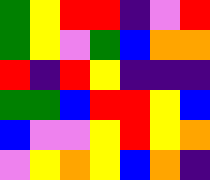[["green", "yellow", "red", "red", "indigo", "violet", "red"], ["green", "yellow", "violet", "green", "blue", "orange", "orange"], ["red", "indigo", "red", "yellow", "indigo", "indigo", "indigo"], ["green", "green", "blue", "red", "red", "yellow", "blue"], ["blue", "violet", "violet", "yellow", "red", "yellow", "orange"], ["violet", "yellow", "orange", "yellow", "blue", "orange", "indigo"]]